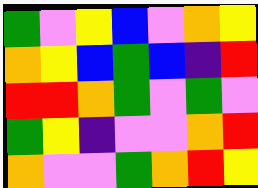[["green", "violet", "yellow", "blue", "violet", "orange", "yellow"], ["orange", "yellow", "blue", "green", "blue", "indigo", "red"], ["red", "red", "orange", "green", "violet", "green", "violet"], ["green", "yellow", "indigo", "violet", "violet", "orange", "red"], ["orange", "violet", "violet", "green", "orange", "red", "yellow"]]